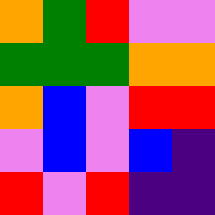[["orange", "green", "red", "violet", "violet"], ["green", "green", "green", "orange", "orange"], ["orange", "blue", "violet", "red", "red"], ["violet", "blue", "violet", "blue", "indigo"], ["red", "violet", "red", "indigo", "indigo"]]